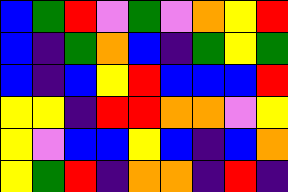[["blue", "green", "red", "violet", "green", "violet", "orange", "yellow", "red"], ["blue", "indigo", "green", "orange", "blue", "indigo", "green", "yellow", "green"], ["blue", "indigo", "blue", "yellow", "red", "blue", "blue", "blue", "red"], ["yellow", "yellow", "indigo", "red", "red", "orange", "orange", "violet", "yellow"], ["yellow", "violet", "blue", "blue", "yellow", "blue", "indigo", "blue", "orange"], ["yellow", "green", "red", "indigo", "orange", "orange", "indigo", "red", "indigo"]]